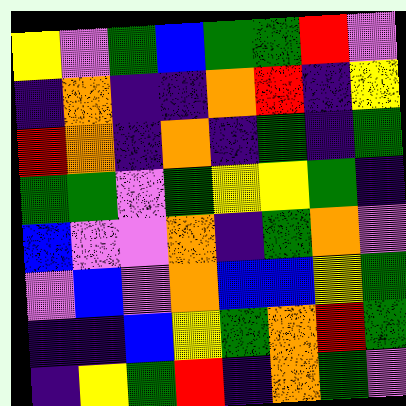[["yellow", "violet", "green", "blue", "green", "green", "red", "violet"], ["indigo", "orange", "indigo", "indigo", "orange", "red", "indigo", "yellow"], ["red", "orange", "indigo", "orange", "indigo", "green", "indigo", "green"], ["green", "green", "violet", "green", "yellow", "yellow", "green", "indigo"], ["blue", "violet", "violet", "orange", "indigo", "green", "orange", "violet"], ["violet", "blue", "violet", "orange", "blue", "blue", "yellow", "green"], ["indigo", "indigo", "blue", "yellow", "green", "orange", "red", "green"], ["indigo", "yellow", "green", "red", "indigo", "orange", "green", "violet"]]